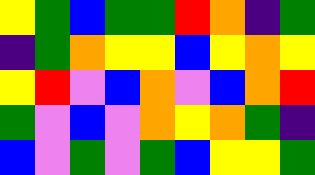[["yellow", "green", "blue", "green", "green", "red", "orange", "indigo", "green"], ["indigo", "green", "orange", "yellow", "yellow", "blue", "yellow", "orange", "yellow"], ["yellow", "red", "violet", "blue", "orange", "violet", "blue", "orange", "red"], ["green", "violet", "blue", "violet", "orange", "yellow", "orange", "green", "indigo"], ["blue", "violet", "green", "violet", "green", "blue", "yellow", "yellow", "green"]]